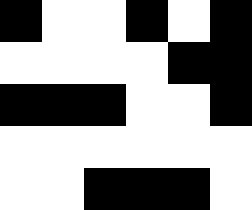[["black", "white", "white", "black", "white", "black"], ["white", "white", "white", "white", "black", "black"], ["black", "black", "black", "white", "white", "black"], ["white", "white", "white", "white", "white", "white"], ["white", "white", "black", "black", "black", "white"]]